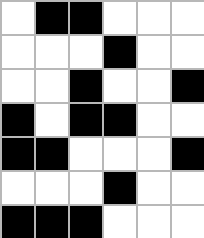[["white", "black", "black", "white", "white", "white"], ["white", "white", "white", "black", "white", "white"], ["white", "white", "black", "white", "white", "black"], ["black", "white", "black", "black", "white", "white"], ["black", "black", "white", "white", "white", "black"], ["white", "white", "white", "black", "white", "white"], ["black", "black", "black", "white", "white", "white"]]